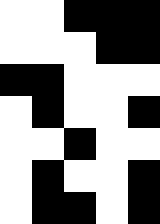[["white", "white", "black", "black", "black"], ["white", "white", "white", "black", "black"], ["black", "black", "white", "white", "white"], ["white", "black", "white", "white", "black"], ["white", "white", "black", "white", "white"], ["white", "black", "white", "white", "black"], ["white", "black", "black", "white", "black"]]